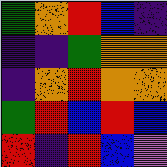[["green", "orange", "red", "blue", "indigo"], ["indigo", "indigo", "green", "orange", "orange"], ["indigo", "orange", "red", "orange", "orange"], ["green", "red", "blue", "red", "blue"], ["red", "indigo", "red", "blue", "violet"]]